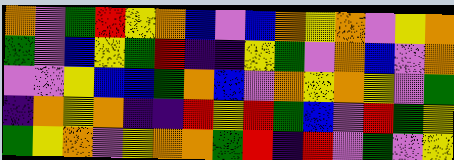[["orange", "violet", "green", "red", "yellow", "orange", "blue", "violet", "blue", "orange", "yellow", "orange", "violet", "yellow", "orange"], ["green", "violet", "blue", "yellow", "green", "red", "indigo", "indigo", "yellow", "green", "violet", "orange", "blue", "violet", "orange"], ["violet", "violet", "yellow", "blue", "blue", "green", "orange", "blue", "violet", "orange", "yellow", "orange", "yellow", "violet", "green"], ["indigo", "orange", "yellow", "orange", "indigo", "indigo", "red", "yellow", "red", "green", "blue", "violet", "red", "green", "yellow"], ["green", "yellow", "orange", "violet", "yellow", "orange", "orange", "green", "red", "indigo", "red", "violet", "green", "violet", "yellow"]]